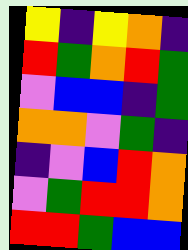[["yellow", "indigo", "yellow", "orange", "indigo"], ["red", "green", "orange", "red", "green"], ["violet", "blue", "blue", "indigo", "green"], ["orange", "orange", "violet", "green", "indigo"], ["indigo", "violet", "blue", "red", "orange"], ["violet", "green", "red", "red", "orange"], ["red", "red", "green", "blue", "blue"]]